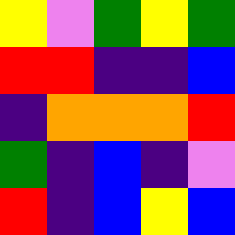[["yellow", "violet", "green", "yellow", "green"], ["red", "red", "indigo", "indigo", "blue"], ["indigo", "orange", "orange", "orange", "red"], ["green", "indigo", "blue", "indigo", "violet"], ["red", "indigo", "blue", "yellow", "blue"]]